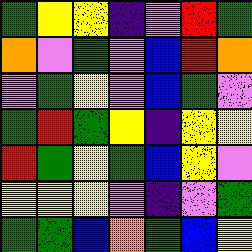[["green", "yellow", "yellow", "indigo", "violet", "red", "green"], ["orange", "violet", "green", "violet", "blue", "red", "orange"], ["violet", "green", "yellow", "violet", "blue", "green", "violet"], ["green", "red", "green", "yellow", "indigo", "yellow", "yellow"], ["red", "green", "yellow", "green", "blue", "yellow", "violet"], ["yellow", "yellow", "yellow", "violet", "indigo", "violet", "green"], ["green", "green", "blue", "orange", "green", "blue", "yellow"]]